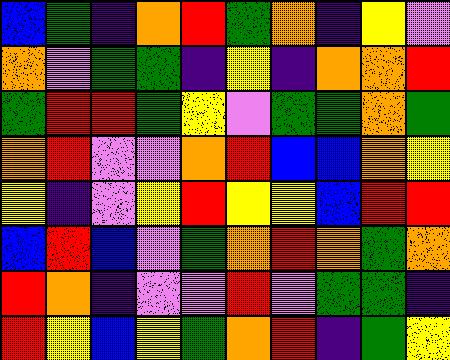[["blue", "green", "indigo", "orange", "red", "green", "orange", "indigo", "yellow", "violet"], ["orange", "violet", "green", "green", "indigo", "yellow", "indigo", "orange", "orange", "red"], ["green", "red", "red", "green", "yellow", "violet", "green", "green", "orange", "green"], ["orange", "red", "violet", "violet", "orange", "red", "blue", "blue", "orange", "yellow"], ["yellow", "indigo", "violet", "yellow", "red", "yellow", "yellow", "blue", "red", "red"], ["blue", "red", "blue", "violet", "green", "orange", "red", "orange", "green", "orange"], ["red", "orange", "indigo", "violet", "violet", "red", "violet", "green", "green", "indigo"], ["red", "yellow", "blue", "yellow", "green", "orange", "red", "indigo", "green", "yellow"]]